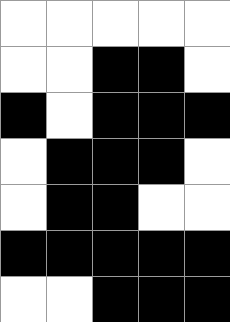[["white", "white", "white", "white", "white"], ["white", "white", "black", "black", "white"], ["black", "white", "black", "black", "black"], ["white", "black", "black", "black", "white"], ["white", "black", "black", "white", "white"], ["black", "black", "black", "black", "black"], ["white", "white", "black", "black", "black"]]